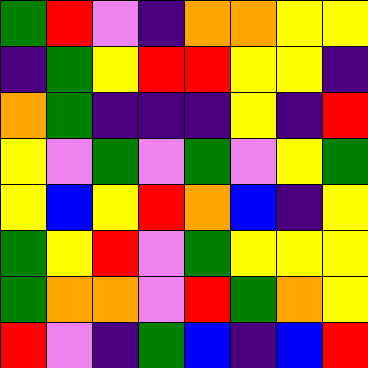[["green", "red", "violet", "indigo", "orange", "orange", "yellow", "yellow"], ["indigo", "green", "yellow", "red", "red", "yellow", "yellow", "indigo"], ["orange", "green", "indigo", "indigo", "indigo", "yellow", "indigo", "red"], ["yellow", "violet", "green", "violet", "green", "violet", "yellow", "green"], ["yellow", "blue", "yellow", "red", "orange", "blue", "indigo", "yellow"], ["green", "yellow", "red", "violet", "green", "yellow", "yellow", "yellow"], ["green", "orange", "orange", "violet", "red", "green", "orange", "yellow"], ["red", "violet", "indigo", "green", "blue", "indigo", "blue", "red"]]